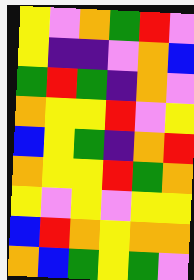[["yellow", "violet", "orange", "green", "red", "violet"], ["yellow", "indigo", "indigo", "violet", "orange", "blue"], ["green", "red", "green", "indigo", "orange", "violet"], ["orange", "yellow", "yellow", "red", "violet", "yellow"], ["blue", "yellow", "green", "indigo", "orange", "red"], ["orange", "yellow", "yellow", "red", "green", "orange"], ["yellow", "violet", "yellow", "violet", "yellow", "yellow"], ["blue", "red", "orange", "yellow", "orange", "orange"], ["orange", "blue", "green", "yellow", "green", "violet"]]